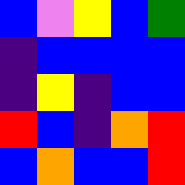[["blue", "violet", "yellow", "blue", "green"], ["indigo", "blue", "blue", "blue", "blue"], ["indigo", "yellow", "indigo", "blue", "blue"], ["red", "blue", "indigo", "orange", "red"], ["blue", "orange", "blue", "blue", "red"]]